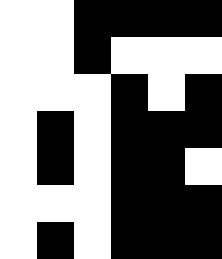[["white", "white", "black", "black", "black", "black"], ["white", "white", "black", "white", "white", "white"], ["white", "white", "white", "black", "white", "black"], ["white", "black", "white", "black", "black", "black"], ["white", "black", "white", "black", "black", "white"], ["white", "white", "white", "black", "black", "black"], ["white", "black", "white", "black", "black", "black"]]